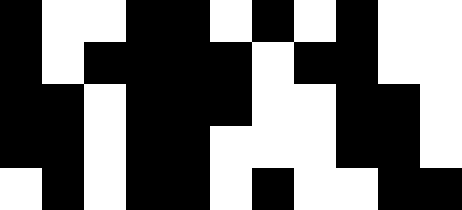[["black", "white", "white", "black", "black", "white", "black", "white", "black", "white", "white"], ["black", "white", "black", "black", "black", "black", "white", "black", "black", "white", "white"], ["black", "black", "white", "black", "black", "black", "white", "white", "black", "black", "white"], ["black", "black", "white", "black", "black", "white", "white", "white", "black", "black", "white"], ["white", "black", "white", "black", "black", "white", "black", "white", "white", "black", "black"]]